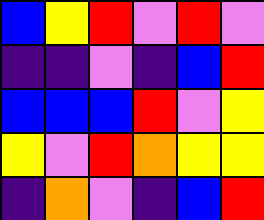[["blue", "yellow", "red", "violet", "red", "violet"], ["indigo", "indigo", "violet", "indigo", "blue", "red"], ["blue", "blue", "blue", "red", "violet", "yellow"], ["yellow", "violet", "red", "orange", "yellow", "yellow"], ["indigo", "orange", "violet", "indigo", "blue", "red"]]